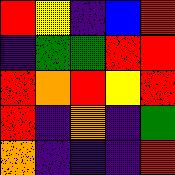[["red", "yellow", "indigo", "blue", "red"], ["indigo", "green", "green", "red", "red"], ["red", "orange", "red", "yellow", "red"], ["red", "indigo", "orange", "indigo", "green"], ["orange", "indigo", "indigo", "indigo", "red"]]